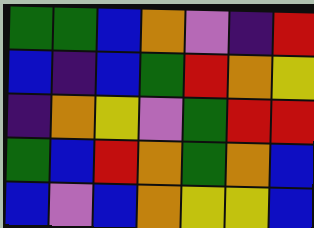[["green", "green", "blue", "orange", "violet", "indigo", "red"], ["blue", "indigo", "blue", "green", "red", "orange", "yellow"], ["indigo", "orange", "yellow", "violet", "green", "red", "red"], ["green", "blue", "red", "orange", "green", "orange", "blue"], ["blue", "violet", "blue", "orange", "yellow", "yellow", "blue"]]